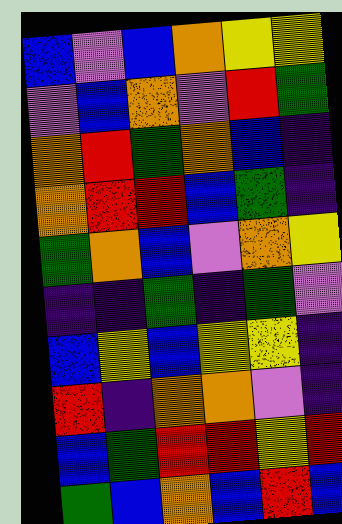[["blue", "violet", "blue", "orange", "yellow", "yellow"], ["violet", "blue", "orange", "violet", "red", "green"], ["orange", "red", "green", "orange", "blue", "indigo"], ["orange", "red", "red", "blue", "green", "indigo"], ["green", "orange", "blue", "violet", "orange", "yellow"], ["indigo", "indigo", "green", "indigo", "green", "violet"], ["blue", "yellow", "blue", "yellow", "yellow", "indigo"], ["red", "indigo", "orange", "orange", "violet", "indigo"], ["blue", "green", "red", "red", "yellow", "red"], ["green", "blue", "orange", "blue", "red", "blue"]]